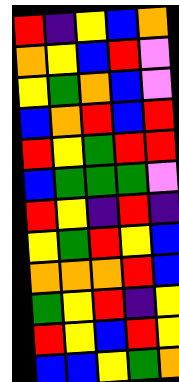[["red", "indigo", "yellow", "blue", "orange"], ["orange", "yellow", "blue", "red", "violet"], ["yellow", "green", "orange", "blue", "violet"], ["blue", "orange", "red", "blue", "red"], ["red", "yellow", "green", "red", "red"], ["blue", "green", "green", "green", "violet"], ["red", "yellow", "indigo", "red", "indigo"], ["yellow", "green", "red", "yellow", "blue"], ["orange", "orange", "orange", "red", "blue"], ["green", "yellow", "red", "indigo", "yellow"], ["red", "yellow", "blue", "red", "yellow"], ["blue", "blue", "yellow", "green", "orange"]]